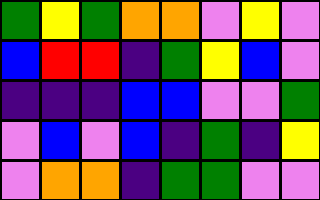[["green", "yellow", "green", "orange", "orange", "violet", "yellow", "violet"], ["blue", "red", "red", "indigo", "green", "yellow", "blue", "violet"], ["indigo", "indigo", "indigo", "blue", "blue", "violet", "violet", "green"], ["violet", "blue", "violet", "blue", "indigo", "green", "indigo", "yellow"], ["violet", "orange", "orange", "indigo", "green", "green", "violet", "violet"]]